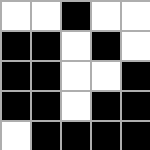[["white", "white", "black", "white", "white"], ["black", "black", "white", "black", "white"], ["black", "black", "white", "white", "black"], ["black", "black", "white", "black", "black"], ["white", "black", "black", "black", "black"]]